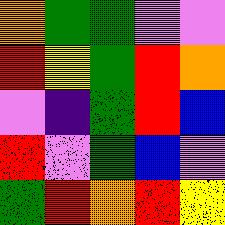[["orange", "green", "green", "violet", "violet"], ["red", "yellow", "green", "red", "orange"], ["violet", "indigo", "green", "red", "blue"], ["red", "violet", "green", "blue", "violet"], ["green", "red", "orange", "red", "yellow"]]